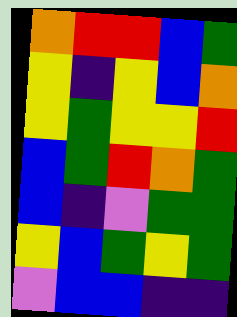[["orange", "red", "red", "blue", "green"], ["yellow", "indigo", "yellow", "blue", "orange"], ["yellow", "green", "yellow", "yellow", "red"], ["blue", "green", "red", "orange", "green"], ["blue", "indigo", "violet", "green", "green"], ["yellow", "blue", "green", "yellow", "green"], ["violet", "blue", "blue", "indigo", "indigo"]]